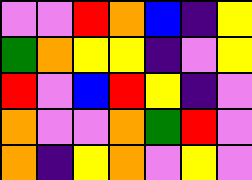[["violet", "violet", "red", "orange", "blue", "indigo", "yellow"], ["green", "orange", "yellow", "yellow", "indigo", "violet", "yellow"], ["red", "violet", "blue", "red", "yellow", "indigo", "violet"], ["orange", "violet", "violet", "orange", "green", "red", "violet"], ["orange", "indigo", "yellow", "orange", "violet", "yellow", "violet"]]